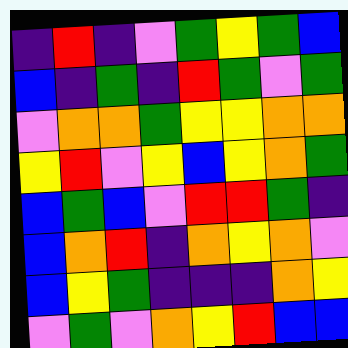[["indigo", "red", "indigo", "violet", "green", "yellow", "green", "blue"], ["blue", "indigo", "green", "indigo", "red", "green", "violet", "green"], ["violet", "orange", "orange", "green", "yellow", "yellow", "orange", "orange"], ["yellow", "red", "violet", "yellow", "blue", "yellow", "orange", "green"], ["blue", "green", "blue", "violet", "red", "red", "green", "indigo"], ["blue", "orange", "red", "indigo", "orange", "yellow", "orange", "violet"], ["blue", "yellow", "green", "indigo", "indigo", "indigo", "orange", "yellow"], ["violet", "green", "violet", "orange", "yellow", "red", "blue", "blue"]]